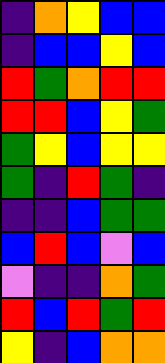[["indigo", "orange", "yellow", "blue", "blue"], ["indigo", "blue", "blue", "yellow", "blue"], ["red", "green", "orange", "red", "red"], ["red", "red", "blue", "yellow", "green"], ["green", "yellow", "blue", "yellow", "yellow"], ["green", "indigo", "red", "green", "indigo"], ["indigo", "indigo", "blue", "green", "green"], ["blue", "red", "blue", "violet", "blue"], ["violet", "indigo", "indigo", "orange", "green"], ["red", "blue", "red", "green", "red"], ["yellow", "indigo", "blue", "orange", "orange"]]